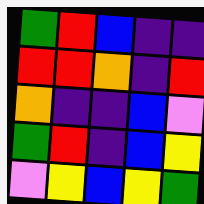[["green", "red", "blue", "indigo", "indigo"], ["red", "red", "orange", "indigo", "red"], ["orange", "indigo", "indigo", "blue", "violet"], ["green", "red", "indigo", "blue", "yellow"], ["violet", "yellow", "blue", "yellow", "green"]]